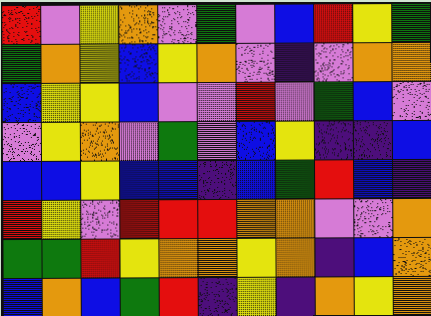[["red", "violet", "yellow", "orange", "violet", "green", "violet", "blue", "red", "yellow", "green"], ["green", "orange", "yellow", "blue", "yellow", "orange", "violet", "indigo", "violet", "orange", "orange"], ["blue", "yellow", "yellow", "blue", "violet", "violet", "red", "violet", "green", "blue", "violet"], ["violet", "yellow", "orange", "violet", "green", "violet", "blue", "yellow", "indigo", "indigo", "blue"], ["blue", "blue", "yellow", "blue", "blue", "indigo", "blue", "green", "red", "blue", "indigo"], ["red", "yellow", "violet", "red", "red", "red", "orange", "orange", "violet", "violet", "orange"], ["green", "green", "red", "yellow", "orange", "orange", "yellow", "orange", "indigo", "blue", "orange"], ["blue", "orange", "blue", "green", "red", "indigo", "yellow", "indigo", "orange", "yellow", "orange"]]